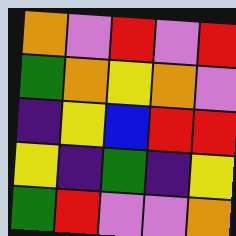[["orange", "violet", "red", "violet", "red"], ["green", "orange", "yellow", "orange", "violet"], ["indigo", "yellow", "blue", "red", "red"], ["yellow", "indigo", "green", "indigo", "yellow"], ["green", "red", "violet", "violet", "orange"]]